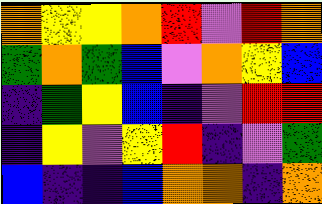[["orange", "yellow", "yellow", "orange", "red", "violet", "red", "orange"], ["green", "orange", "green", "blue", "violet", "orange", "yellow", "blue"], ["indigo", "green", "yellow", "blue", "indigo", "violet", "red", "red"], ["indigo", "yellow", "violet", "yellow", "red", "indigo", "violet", "green"], ["blue", "indigo", "indigo", "blue", "orange", "orange", "indigo", "orange"]]